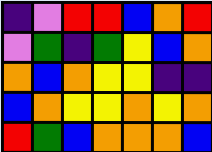[["indigo", "violet", "red", "red", "blue", "orange", "red"], ["violet", "green", "indigo", "green", "yellow", "blue", "orange"], ["orange", "blue", "orange", "yellow", "yellow", "indigo", "indigo"], ["blue", "orange", "yellow", "yellow", "orange", "yellow", "orange"], ["red", "green", "blue", "orange", "orange", "orange", "blue"]]